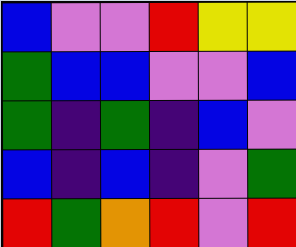[["blue", "violet", "violet", "red", "yellow", "yellow"], ["green", "blue", "blue", "violet", "violet", "blue"], ["green", "indigo", "green", "indigo", "blue", "violet"], ["blue", "indigo", "blue", "indigo", "violet", "green"], ["red", "green", "orange", "red", "violet", "red"]]